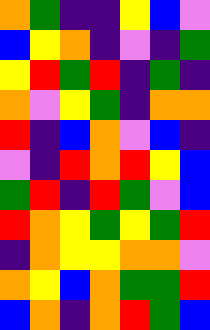[["orange", "green", "indigo", "indigo", "yellow", "blue", "violet"], ["blue", "yellow", "orange", "indigo", "violet", "indigo", "green"], ["yellow", "red", "green", "red", "indigo", "green", "indigo"], ["orange", "violet", "yellow", "green", "indigo", "orange", "orange"], ["red", "indigo", "blue", "orange", "violet", "blue", "indigo"], ["violet", "indigo", "red", "orange", "red", "yellow", "blue"], ["green", "red", "indigo", "red", "green", "violet", "blue"], ["red", "orange", "yellow", "green", "yellow", "green", "red"], ["indigo", "orange", "yellow", "yellow", "orange", "orange", "violet"], ["orange", "yellow", "blue", "orange", "green", "green", "red"], ["blue", "orange", "indigo", "orange", "red", "green", "blue"]]